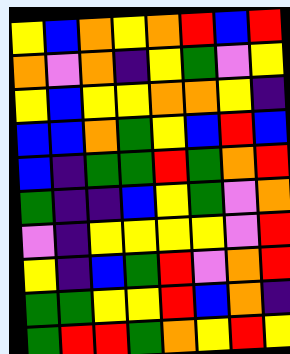[["yellow", "blue", "orange", "yellow", "orange", "red", "blue", "red"], ["orange", "violet", "orange", "indigo", "yellow", "green", "violet", "yellow"], ["yellow", "blue", "yellow", "yellow", "orange", "orange", "yellow", "indigo"], ["blue", "blue", "orange", "green", "yellow", "blue", "red", "blue"], ["blue", "indigo", "green", "green", "red", "green", "orange", "red"], ["green", "indigo", "indigo", "blue", "yellow", "green", "violet", "orange"], ["violet", "indigo", "yellow", "yellow", "yellow", "yellow", "violet", "red"], ["yellow", "indigo", "blue", "green", "red", "violet", "orange", "red"], ["green", "green", "yellow", "yellow", "red", "blue", "orange", "indigo"], ["green", "red", "red", "green", "orange", "yellow", "red", "yellow"]]